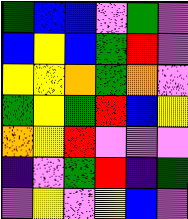[["green", "blue", "blue", "violet", "green", "violet"], ["blue", "yellow", "blue", "green", "red", "violet"], ["yellow", "yellow", "orange", "green", "orange", "violet"], ["green", "yellow", "green", "red", "blue", "yellow"], ["orange", "yellow", "red", "violet", "violet", "violet"], ["indigo", "violet", "green", "red", "indigo", "green"], ["violet", "yellow", "violet", "yellow", "blue", "violet"]]